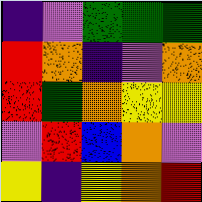[["indigo", "violet", "green", "green", "green"], ["red", "orange", "indigo", "violet", "orange"], ["red", "green", "orange", "yellow", "yellow"], ["violet", "red", "blue", "orange", "violet"], ["yellow", "indigo", "yellow", "orange", "red"]]